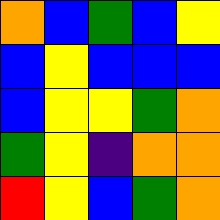[["orange", "blue", "green", "blue", "yellow"], ["blue", "yellow", "blue", "blue", "blue"], ["blue", "yellow", "yellow", "green", "orange"], ["green", "yellow", "indigo", "orange", "orange"], ["red", "yellow", "blue", "green", "orange"]]